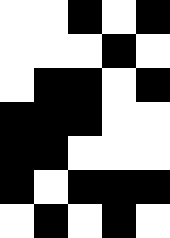[["white", "white", "black", "white", "black"], ["white", "white", "white", "black", "white"], ["white", "black", "black", "white", "black"], ["black", "black", "black", "white", "white"], ["black", "black", "white", "white", "white"], ["black", "white", "black", "black", "black"], ["white", "black", "white", "black", "white"]]